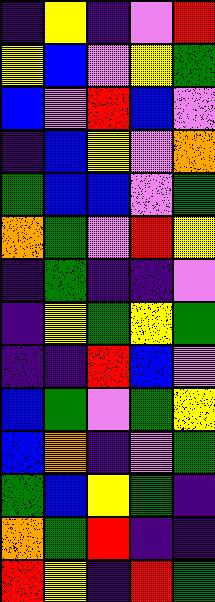[["indigo", "yellow", "indigo", "violet", "red"], ["yellow", "blue", "violet", "yellow", "green"], ["blue", "violet", "red", "blue", "violet"], ["indigo", "blue", "yellow", "violet", "orange"], ["green", "blue", "blue", "violet", "green"], ["orange", "green", "violet", "red", "yellow"], ["indigo", "green", "indigo", "indigo", "violet"], ["indigo", "yellow", "green", "yellow", "green"], ["indigo", "indigo", "red", "blue", "violet"], ["blue", "green", "violet", "green", "yellow"], ["blue", "orange", "indigo", "violet", "green"], ["green", "blue", "yellow", "green", "indigo"], ["orange", "green", "red", "indigo", "indigo"], ["red", "yellow", "indigo", "red", "green"]]